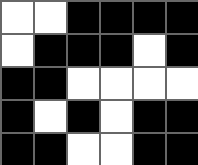[["white", "white", "black", "black", "black", "black"], ["white", "black", "black", "black", "white", "black"], ["black", "black", "white", "white", "white", "white"], ["black", "white", "black", "white", "black", "black"], ["black", "black", "white", "white", "black", "black"]]